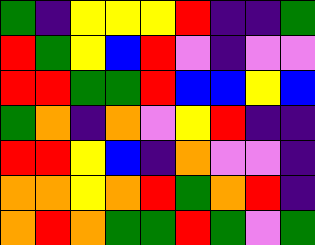[["green", "indigo", "yellow", "yellow", "yellow", "red", "indigo", "indigo", "green"], ["red", "green", "yellow", "blue", "red", "violet", "indigo", "violet", "violet"], ["red", "red", "green", "green", "red", "blue", "blue", "yellow", "blue"], ["green", "orange", "indigo", "orange", "violet", "yellow", "red", "indigo", "indigo"], ["red", "red", "yellow", "blue", "indigo", "orange", "violet", "violet", "indigo"], ["orange", "orange", "yellow", "orange", "red", "green", "orange", "red", "indigo"], ["orange", "red", "orange", "green", "green", "red", "green", "violet", "green"]]